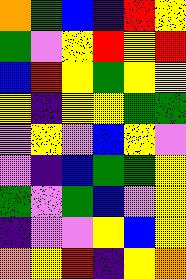[["orange", "green", "blue", "indigo", "red", "yellow"], ["green", "violet", "yellow", "red", "yellow", "red"], ["blue", "red", "yellow", "green", "yellow", "yellow"], ["yellow", "indigo", "yellow", "yellow", "green", "green"], ["violet", "yellow", "violet", "blue", "yellow", "violet"], ["violet", "indigo", "blue", "green", "green", "yellow"], ["green", "violet", "green", "blue", "violet", "yellow"], ["indigo", "violet", "violet", "yellow", "blue", "yellow"], ["orange", "yellow", "red", "indigo", "yellow", "orange"]]